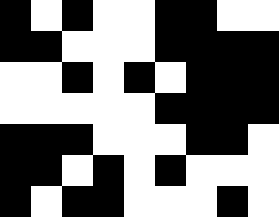[["black", "white", "black", "white", "white", "black", "black", "white", "white"], ["black", "black", "white", "white", "white", "black", "black", "black", "black"], ["white", "white", "black", "white", "black", "white", "black", "black", "black"], ["white", "white", "white", "white", "white", "black", "black", "black", "black"], ["black", "black", "black", "white", "white", "white", "black", "black", "white"], ["black", "black", "white", "black", "white", "black", "white", "white", "white"], ["black", "white", "black", "black", "white", "white", "white", "black", "white"]]